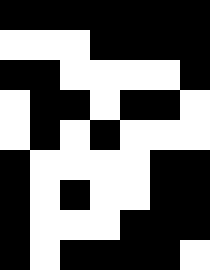[["black", "black", "black", "black", "black", "black", "black"], ["white", "white", "white", "black", "black", "black", "black"], ["black", "black", "white", "white", "white", "white", "black"], ["white", "black", "black", "white", "black", "black", "white"], ["white", "black", "white", "black", "white", "white", "white"], ["black", "white", "white", "white", "white", "black", "black"], ["black", "white", "black", "white", "white", "black", "black"], ["black", "white", "white", "white", "black", "black", "black"], ["black", "white", "black", "black", "black", "black", "white"]]